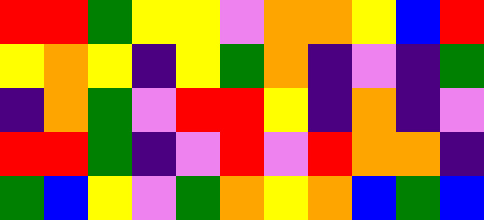[["red", "red", "green", "yellow", "yellow", "violet", "orange", "orange", "yellow", "blue", "red"], ["yellow", "orange", "yellow", "indigo", "yellow", "green", "orange", "indigo", "violet", "indigo", "green"], ["indigo", "orange", "green", "violet", "red", "red", "yellow", "indigo", "orange", "indigo", "violet"], ["red", "red", "green", "indigo", "violet", "red", "violet", "red", "orange", "orange", "indigo"], ["green", "blue", "yellow", "violet", "green", "orange", "yellow", "orange", "blue", "green", "blue"]]